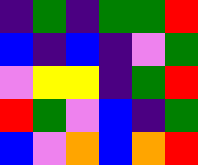[["indigo", "green", "indigo", "green", "green", "red"], ["blue", "indigo", "blue", "indigo", "violet", "green"], ["violet", "yellow", "yellow", "indigo", "green", "red"], ["red", "green", "violet", "blue", "indigo", "green"], ["blue", "violet", "orange", "blue", "orange", "red"]]